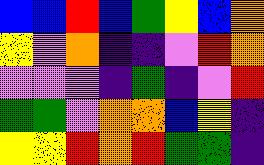[["blue", "blue", "red", "blue", "green", "yellow", "blue", "orange"], ["yellow", "violet", "orange", "indigo", "indigo", "violet", "red", "orange"], ["violet", "violet", "violet", "indigo", "green", "indigo", "violet", "red"], ["green", "green", "violet", "orange", "orange", "blue", "yellow", "indigo"], ["yellow", "yellow", "red", "orange", "red", "green", "green", "indigo"]]